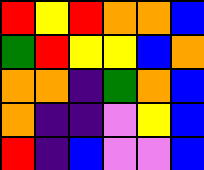[["red", "yellow", "red", "orange", "orange", "blue"], ["green", "red", "yellow", "yellow", "blue", "orange"], ["orange", "orange", "indigo", "green", "orange", "blue"], ["orange", "indigo", "indigo", "violet", "yellow", "blue"], ["red", "indigo", "blue", "violet", "violet", "blue"]]